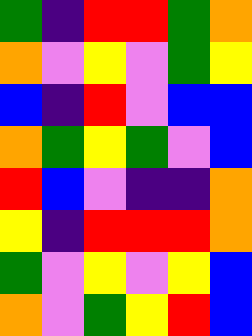[["green", "indigo", "red", "red", "green", "orange"], ["orange", "violet", "yellow", "violet", "green", "yellow"], ["blue", "indigo", "red", "violet", "blue", "blue"], ["orange", "green", "yellow", "green", "violet", "blue"], ["red", "blue", "violet", "indigo", "indigo", "orange"], ["yellow", "indigo", "red", "red", "red", "orange"], ["green", "violet", "yellow", "violet", "yellow", "blue"], ["orange", "violet", "green", "yellow", "red", "blue"]]